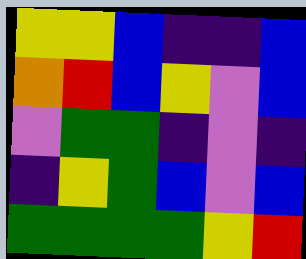[["yellow", "yellow", "blue", "indigo", "indigo", "blue"], ["orange", "red", "blue", "yellow", "violet", "blue"], ["violet", "green", "green", "indigo", "violet", "indigo"], ["indigo", "yellow", "green", "blue", "violet", "blue"], ["green", "green", "green", "green", "yellow", "red"]]